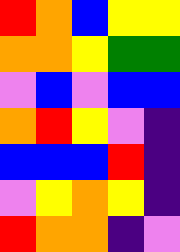[["red", "orange", "blue", "yellow", "yellow"], ["orange", "orange", "yellow", "green", "green"], ["violet", "blue", "violet", "blue", "blue"], ["orange", "red", "yellow", "violet", "indigo"], ["blue", "blue", "blue", "red", "indigo"], ["violet", "yellow", "orange", "yellow", "indigo"], ["red", "orange", "orange", "indigo", "violet"]]